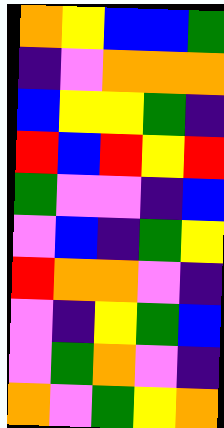[["orange", "yellow", "blue", "blue", "green"], ["indigo", "violet", "orange", "orange", "orange"], ["blue", "yellow", "yellow", "green", "indigo"], ["red", "blue", "red", "yellow", "red"], ["green", "violet", "violet", "indigo", "blue"], ["violet", "blue", "indigo", "green", "yellow"], ["red", "orange", "orange", "violet", "indigo"], ["violet", "indigo", "yellow", "green", "blue"], ["violet", "green", "orange", "violet", "indigo"], ["orange", "violet", "green", "yellow", "orange"]]